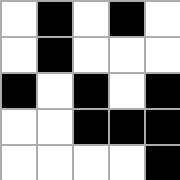[["white", "black", "white", "black", "white"], ["white", "black", "white", "white", "white"], ["black", "white", "black", "white", "black"], ["white", "white", "black", "black", "black"], ["white", "white", "white", "white", "black"]]